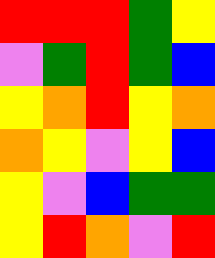[["red", "red", "red", "green", "yellow"], ["violet", "green", "red", "green", "blue"], ["yellow", "orange", "red", "yellow", "orange"], ["orange", "yellow", "violet", "yellow", "blue"], ["yellow", "violet", "blue", "green", "green"], ["yellow", "red", "orange", "violet", "red"]]